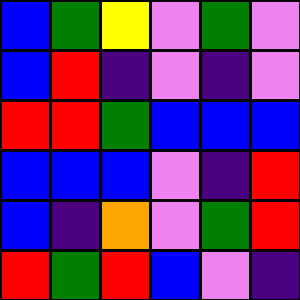[["blue", "green", "yellow", "violet", "green", "violet"], ["blue", "red", "indigo", "violet", "indigo", "violet"], ["red", "red", "green", "blue", "blue", "blue"], ["blue", "blue", "blue", "violet", "indigo", "red"], ["blue", "indigo", "orange", "violet", "green", "red"], ["red", "green", "red", "blue", "violet", "indigo"]]